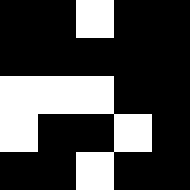[["black", "black", "white", "black", "black"], ["black", "black", "black", "black", "black"], ["white", "white", "white", "black", "black"], ["white", "black", "black", "white", "black"], ["black", "black", "white", "black", "black"]]